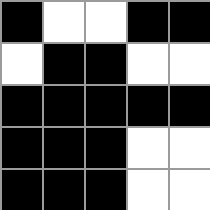[["black", "white", "white", "black", "black"], ["white", "black", "black", "white", "white"], ["black", "black", "black", "black", "black"], ["black", "black", "black", "white", "white"], ["black", "black", "black", "white", "white"]]